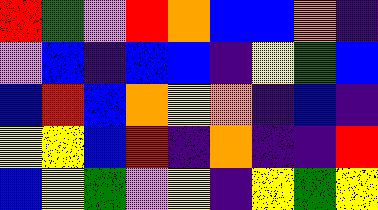[["red", "green", "violet", "red", "orange", "blue", "blue", "orange", "indigo"], ["violet", "blue", "indigo", "blue", "blue", "indigo", "yellow", "green", "blue"], ["blue", "red", "blue", "orange", "yellow", "orange", "indigo", "blue", "indigo"], ["yellow", "yellow", "blue", "red", "indigo", "orange", "indigo", "indigo", "red"], ["blue", "yellow", "green", "violet", "yellow", "indigo", "yellow", "green", "yellow"]]